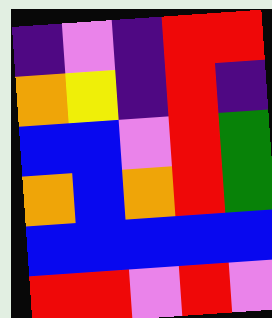[["indigo", "violet", "indigo", "red", "red"], ["orange", "yellow", "indigo", "red", "indigo"], ["blue", "blue", "violet", "red", "green"], ["orange", "blue", "orange", "red", "green"], ["blue", "blue", "blue", "blue", "blue"], ["red", "red", "violet", "red", "violet"]]